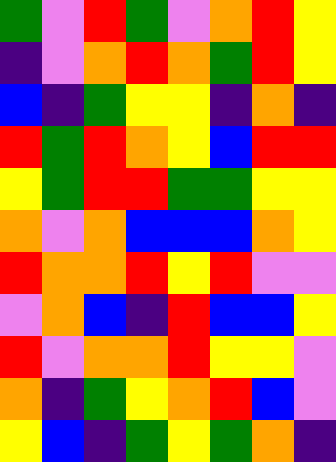[["green", "violet", "red", "green", "violet", "orange", "red", "yellow"], ["indigo", "violet", "orange", "red", "orange", "green", "red", "yellow"], ["blue", "indigo", "green", "yellow", "yellow", "indigo", "orange", "indigo"], ["red", "green", "red", "orange", "yellow", "blue", "red", "red"], ["yellow", "green", "red", "red", "green", "green", "yellow", "yellow"], ["orange", "violet", "orange", "blue", "blue", "blue", "orange", "yellow"], ["red", "orange", "orange", "red", "yellow", "red", "violet", "violet"], ["violet", "orange", "blue", "indigo", "red", "blue", "blue", "yellow"], ["red", "violet", "orange", "orange", "red", "yellow", "yellow", "violet"], ["orange", "indigo", "green", "yellow", "orange", "red", "blue", "violet"], ["yellow", "blue", "indigo", "green", "yellow", "green", "orange", "indigo"]]